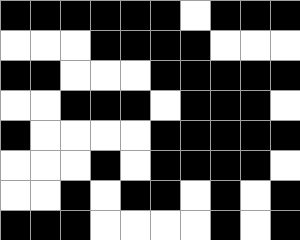[["black", "black", "black", "black", "black", "black", "white", "black", "black", "black"], ["white", "white", "white", "black", "black", "black", "black", "white", "white", "white"], ["black", "black", "white", "white", "white", "black", "black", "black", "black", "black"], ["white", "white", "black", "black", "black", "white", "black", "black", "black", "white"], ["black", "white", "white", "white", "white", "black", "black", "black", "black", "black"], ["white", "white", "white", "black", "white", "black", "black", "black", "black", "white"], ["white", "white", "black", "white", "black", "black", "white", "black", "white", "black"], ["black", "black", "black", "white", "white", "white", "white", "black", "white", "black"]]